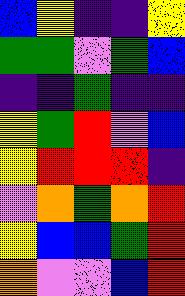[["blue", "yellow", "indigo", "indigo", "yellow"], ["green", "green", "violet", "green", "blue"], ["indigo", "indigo", "green", "indigo", "indigo"], ["yellow", "green", "red", "violet", "blue"], ["yellow", "red", "red", "red", "indigo"], ["violet", "orange", "green", "orange", "red"], ["yellow", "blue", "blue", "green", "red"], ["orange", "violet", "violet", "blue", "red"]]